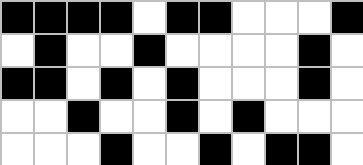[["black", "black", "black", "black", "white", "black", "black", "white", "white", "white", "black"], ["white", "black", "white", "white", "black", "white", "white", "white", "white", "black", "white"], ["black", "black", "white", "black", "white", "black", "white", "white", "white", "black", "white"], ["white", "white", "black", "white", "white", "black", "white", "black", "white", "white", "white"], ["white", "white", "white", "black", "white", "white", "black", "white", "black", "black", "white"]]